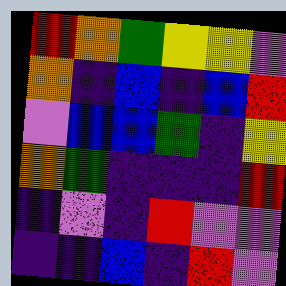[["red", "orange", "green", "yellow", "yellow", "violet"], ["orange", "indigo", "blue", "indigo", "blue", "red"], ["violet", "blue", "blue", "green", "indigo", "yellow"], ["orange", "green", "indigo", "indigo", "indigo", "red"], ["indigo", "violet", "indigo", "red", "violet", "violet"], ["indigo", "indigo", "blue", "indigo", "red", "violet"]]